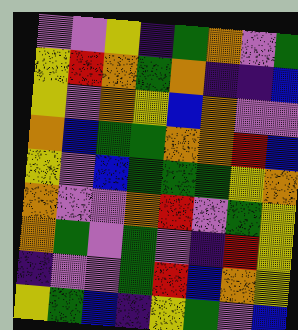[["violet", "violet", "yellow", "indigo", "green", "orange", "violet", "green"], ["yellow", "red", "orange", "green", "orange", "indigo", "indigo", "blue"], ["yellow", "violet", "orange", "yellow", "blue", "orange", "violet", "violet"], ["orange", "blue", "green", "green", "orange", "orange", "red", "blue"], ["yellow", "violet", "blue", "green", "green", "green", "yellow", "orange"], ["orange", "violet", "violet", "orange", "red", "violet", "green", "yellow"], ["orange", "green", "violet", "green", "violet", "indigo", "red", "yellow"], ["indigo", "violet", "violet", "green", "red", "blue", "orange", "yellow"], ["yellow", "green", "blue", "indigo", "yellow", "green", "violet", "blue"]]